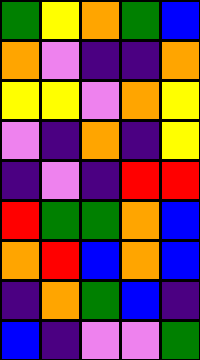[["green", "yellow", "orange", "green", "blue"], ["orange", "violet", "indigo", "indigo", "orange"], ["yellow", "yellow", "violet", "orange", "yellow"], ["violet", "indigo", "orange", "indigo", "yellow"], ["indigo", "violet", "indigo", "red", "red"], ["red", "green", "green", "orange", "blue"], ["orange", "red", "blue", "orange", "blue"], ["indigo", "orange", "green", "blue", "indigo"], ["blue", "indigo", "violet", "violet", "green"]]